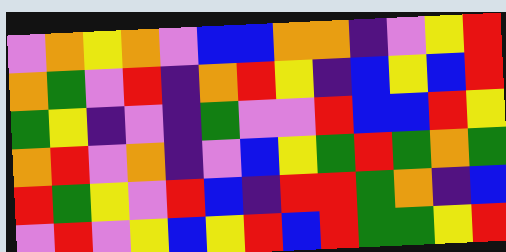[["violet", "orange", "yellow", "orange", "violet", "blue", "blue", "orange", "orange", "indigo", "violet", "yellow", "red"], ["orange", "green", "violet", "red", "indigo", "orange", "red", "yellow", "indigo", "blue", "yellow", "blue", "red"], ["green", "yellow", "indigo", "violet", "indigo", "green", "violet", "violet", "red", "blue", "blue", "red", "yellow"], ["orange", "red", "violet", "orange", "indigo", "violet", "blue", "yellow", "green", "red", "green", "orange", "green"], ["red", "green", "yellow", "violet", "red", "blue", "indigo", "red", "red", "green", "orange", "indigo", "blue"], ["violet", "red", "violet", "yellow", "blue", "yellow", "red", "blue", "red", "green", "green", "yellow", "red"]]